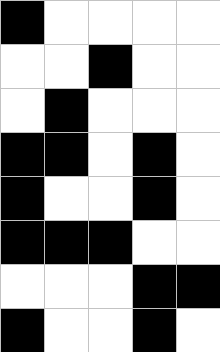[["black", "white", "white", "white", "white"], ["white", "white", "black", "white", "white"], ["white", "black", "white", "white", "white"], ["black", "black", "white", "black", "white"], ["black", "white", "white", "black", "white"], ["black", "black", "black", "white", "white"], ["white", "white", "white", "black", "black"], ["black", "white", "white", "black", "white"]]